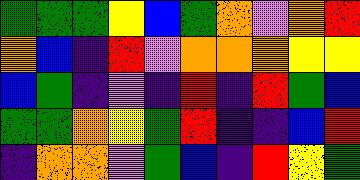[["green", "green", "green", "yellow", "blue", "green", "orange", "violet", "orange", "red"], ["orange", "blue", "indigo", "red", "violet", "orange", "orange", "orange", "yellow", "yellow"], ["blue", "green", "indigo", "violet", "indigo", "red", "indigo", "red", "green", "blue"], ["green", "green", "orange", "yellow", "green", "red", "indigo", "indigo", "blue", "red"], ["indigo", "orange", "orange", "violet", "green", "blue", "indigo", "red", "yellow", "green"]]